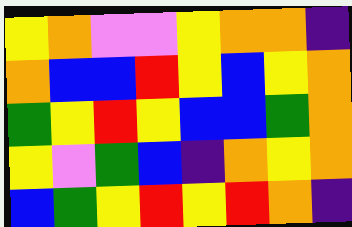[["yellow", "orange", "violet", "violet", "yellow", "orange", "orange", "indigo"], ["orange", "blue", "blue", "red", "yellow", "blue", "yellow", "orange"], ["green", "yellow", "red", "yellow", "blue", "blue", "green", "orange"], ["yellow", "violet", "green", "blue", "indigo", "orange", "yellow", "orange"], ["blue", "green", "yellow", "red", "yellow", "red", "orange", "indigo"]]